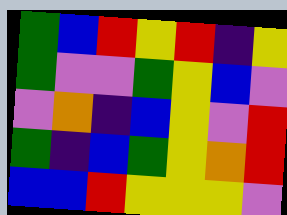[["green", "blue", "red", "yellow", "red", "indigo", "yellow"], ["green", "violet", "violet", "green", "yellow", "blue", "violet"], ["violet", "orange", "indigo", "blue", "yellow", "violet", "red"], ["green", "indigo", "blue", "green", "yellow", "orange", "red"], ["blue", "blue", "red", "yellow", "yellow", "yellow", "violet"]]